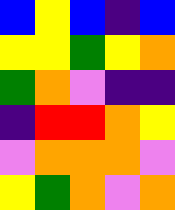[["blue", "yellow", "blue", "indigo", "blue"], ["yellow", "yellow", "green", "yellow", "orange"], ["green", "orange", "violet", "indigo", "indigo"], ["indigo", "red", "red", "orange", "yellow"], ["violet", "orange", "orange", "orange", "violet"], ["yellow", "green", "orange", "violet", "orange"]]